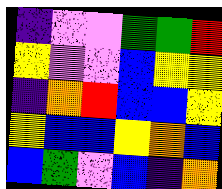[["indigo", "violet", "violet", "green", "green", "red"], ["yellow", "violet", "violet", "blue", "yellow", "yellow"], ["indigo", "orange", "red", "blue", "blue", "yellow"], ["yellow", "blue", "blue", "yellow", "orange", "blue"], ["blue", "green", "violet", "blue", "indigo", "orange"]]